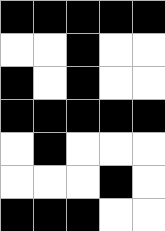[["black", "black", "black", "black", "black"], ["white", "white", "black", "white", "white"], ["black", "white", "black", "white", "white"], ["black", "black", "black", "black", "black"], ["white", "black", "white", "white", "white"], ["white", "white", "white", "black", "white"], ["black", "black", "black", "white", "white"]]